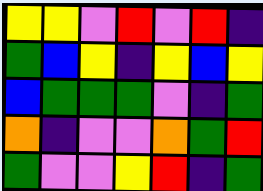[["yellow", "yellow", "violet", "red", "violet", "red", "indigo"], ["green", "blue", "yellow", "indigo", "yellow", "blue", "yellow"], ["blue", "green", "green", "green", "violet", "indigo", "green"], ["orange", "indigo", "violet", "violet", "orange", "green", "red"], ["green", "violet", "violet", "yellow", "red", "indigo", "green"]]